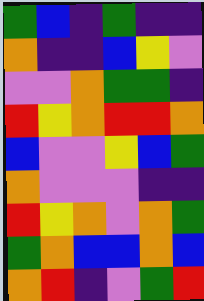[["green", "blue", "indigo", "green", "indigo", "indigo"], ["orange", "indigo", "indigo", "blue", "yellow", "violet"], ["violet", "violet", "orange", "green", "green", "indigo"], ["red", "yellow", "orange", "red", "red", "orange"], ["blue", "violet", "violet", "yellow", "blue", "green"], ["orange", "violet", "violet", "violet", "indigo", "indigo"], ["red", "yellow", "orange", "violet", "orange", "green"], ["green", "orange", "blue", "blue", "orange", "blue"], ["orange", "red", "indigo", "violet", "green", "red"]]